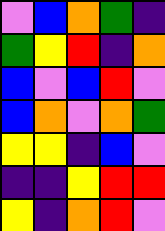[["violet", "blue", "orange", "green", "indigo"], ["green", "yellow", "red", "indigo", "orange"], ["blue", "violet", "blue", "red", "violet"], ["blue", "orange", "violet", "orange", "green"], ["yellow", "yellow", "indigo", "blue", "violet"], ["indigo", "indigo", "yellow", "red", "red"], ["yellow", "indigo", "orange", "red", "violet"]]